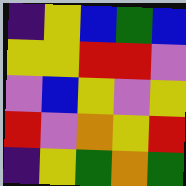[["indigo", "yellow", "blue", "green", "blue"], ["yellow", "yellow", "red", "red", "violet"], ["violet", "blue", "yellow", "violet", "yellow"], ["red", "violet", "orange", "yellow", "red"], ["indigo", "yellow", "green", "orange", "green"]]